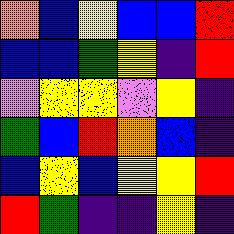[["orange", "blue", "yellow", "blue", "blue", "red"], ["blue", "blue", "green", "yellow", "indigo", "red"], ["violet", "yellow", "yellow", "violet", "yellow", "indigo"], ["green", "blue", "red", "orange", "blue", "indigo"], ["blue", "yellow", "blue", "yellow", "yellow", "red"], ["red", "green", "indigo", "indigo", "yellow", "indigo"]]